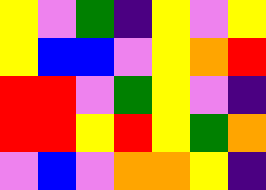[["yellow", "violet", "green", "indigo", "yellow", "violet", "yellow"], ["yellow", "blue", "blue", "violet", "yellow", "orange", "red"], ["red", "red", "violet", "green", "yellow", "violet", "indigo"], ["red", "red", "yellow", "red", "yellow", "green", "orange"], ["violet", "blue", "violet", "orange", "orange", "yellow", "indigo"]]